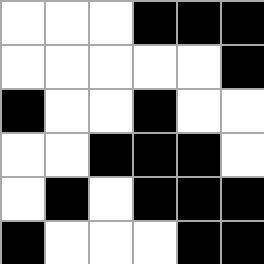[["white", "white", "white", "black", "black", "black"], ["white", "white", "white", "white", "white", "black"], ["black", "white", "white", "black", "white", "white"], ["white", "white", "black", "black", "black", "white"], ["white", "black", "white", "black", "black", "black"], ["black", "white", "white", "white", "black", "black"]]